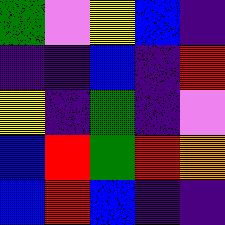[["green", "violet", "yellow", "blue", "indigo"], ["indigo", "indigo", "blue", "indigo", "red"], ["yellow", "indigo", "green", "indigo", "violet"], ["blue", "red", "green", "red", "orange"], ["blue", "red", "blue", "indigo", "indigo"]]